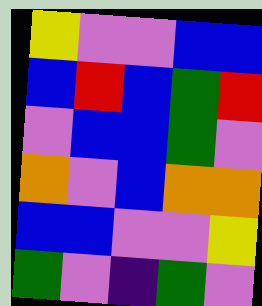[["yellow", "violet", "violet", "blue", "blue"], ["blue", "red", "blue", "green", "red"], ["violet", "blue", "blue", "green", "violet"], ["orange", "violet", "blue", "orange", "orange"], ["blue", "blue", "violet", "violet", "yellow"], ["green", "violet", "indigo", "green", "violet"]]